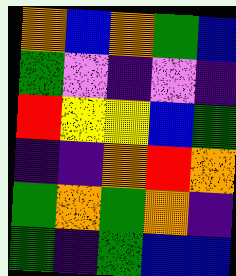[["orange", "blue", "orange", "green", "blue"], ["green", "violet", "indigo", "violet", "indigo"], ["red", "yellow", "yellow", "blue", "green"], ["indigo", "indigo", "orange", "red", "orange"], ["green", "orange", "green", "orange", "indigo"], ["green", "indigo", "green", "blue", "blue"]]